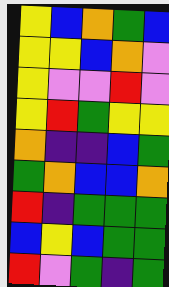[["yellow", "blue", "orange", "green", "blue"], ["yellow", "yellow", "blue", "orange", "violet"], ["yellow", "violet", "violet", "red", "violet"], ["yellow", "red", "green", "yellow", "yellow"], ["orange", "indigo", "indigo", "blue", "green"], ["green", "orange", "blue", "blue", "orange"], ["red", "indigo", "green", "green", "green"], ["blue", "yellow", "blue", "green", "green"], ["red", "violet", "green", "indigo", "green"]]